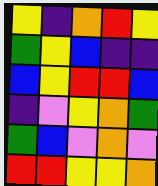[["yellow", "indigo", "orange", "red", "yellow"], ["green", "yellow", "blue", "indigo", "indigo"], ["blue", "yellow", "red", "red", "blue"], ["indigo", "violet", "yellow", "orange", "green"], ["green", "blue", "violet", "orange", "violet"], ["red", "red", "yellow", "yellow", "orange"]]